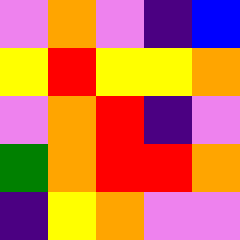[["violet", "orange", "violet", "indigo", "blue"], ["yellow", "red", "yellow", "yellow", "orange"], ["violet", "orange", "red", "indigo", "violet"], ["green", "orange", "red", "red", "orange"], ["indigo", "yellow", "orange", "violet", "violet"]]